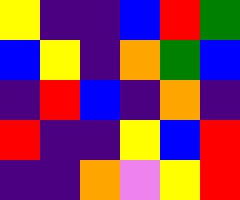[["yellow", "indigo", "indigo", "blue", "red", "green"], ["blue", "yellow", "indigo", "orange", "green", "blue"], ["indigo", "red", "blue", "indigo", "orange", "indigo"], ["red", "indigo", "indigo", "yellow", "blue", "red"], ["indigo", "indigo", "orange", "violet", "yellow", "red"]]